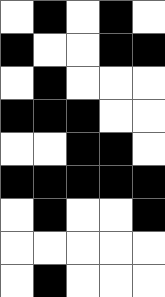[["white", "black", "white", "black", "white"], ["black", "white", "white", "black", "black"], ["white", "black", "white", "white", "white"], ["black", "black", "black", "white", "white"], ["white", "white", "black", "black", "white"], ["black", "black", "black", "black", "black"], ["white", "black", "white", "white", "black"], ["white", "white", "white", "white", "white"], ["white", "black", "white", "white", "white"]]